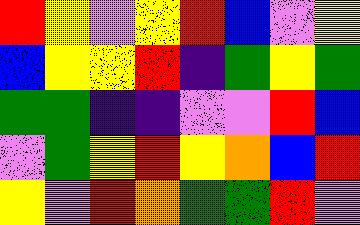[["red", "yellow", "violet", "yellow", "red", "blue", "violet", "yellow"], ["blue", "yellow", "yellow", "red", "indigo", "green", "yellow", "green"], ["green", "green", "indigo", "indigo", "violet", "violet", "red", "blue"], ["violet", "green", "yellow", "red", "yellow", "orange", "blue", "red"], ["yellow", "violet", "red", "orange", "green", "green", "red", "violet"]]